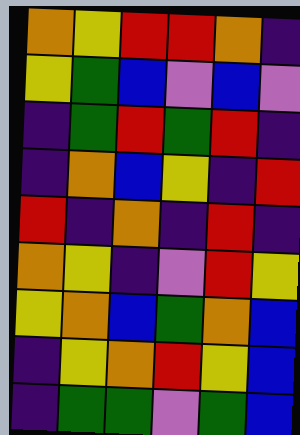[["orange", "yellow", "red", "red", "orange", "indigo"], ["yellow", "green", "blue", "violet", "blue", "violet"], ["indigo", "green", "red", "green", "red", "indigo"], ["indigo", "orange", "blue", "yellow", "indigo", "red"], ["red", "indigo", "orange", "indigo", "red", "indigo"], ["orange", "yellow", "indigo", "violet", "red", "yellow"], ["yellow", "orange", "blue", "green", "orange", "blue"], ["indigo", "yellow", "orange", "red", "yellow", "blue"], ["indigo", "green", "green", "violet", "green", "blue"]]